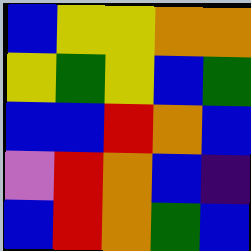[["blue", "yellow", "yellow", "orange", "orange"], ["yellow", "green", "yellow", "blue", "green"], ["blue", "blue", "red", "orange", "blue"], ["violet", "red", "orange", "blue", "indigo"], ["blue", "red", "orange", "green", "blue"]]